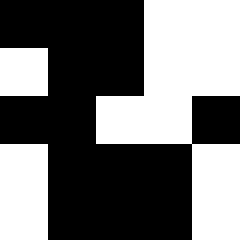[["black", "black", "black", "white", "white"], ["white", "black", "black", "white", "white"], ["black", "black", "white", "white", "black"], ["white", "black", "black", "black", "white"], ["white", "black", "black", "black", "white"]]